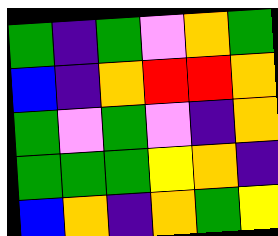[["green", "indigo", "green", "violet", "orange", "green"], ["blue", "indigo", "orange", "red", "red", "orange"], ["green", "violet", "green", "violet", "indigo", "orange"], ["green", "green", "green", "yellow", "orange", "indigo"], ["blue", "orange", "indigo", "orange", "green", "yellow"]]